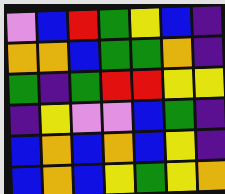[["violet", "blue", "red", "green", "yellow", "blue", "indigo"], ["orange", "orange", "blue", "green", "green", "orange", "indigo"], ["green", "indigo", "green", "red", "red", "yellow", "yellow"], ["indigo", "yellow", "violet", "violet", "blue", "green", "indigo"], ["blue", "orange", "blue", "orange", "blue", "yellow", "indigo"], ["blue", "orange", "blue", "yellow", "green", "yellow", "orange"]]